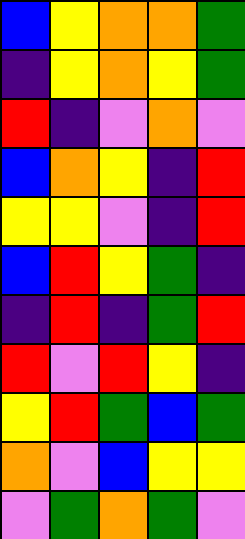[["blue", "yellow", "orange", "orange", "green"], ["indigo", "yellow", "orange", "yellow", "green"], ["red", "indigo", "violet", "orange", "violet"], ["blue", "orange", "yellow", "indigo", "red"], ["yellow", "yellow", "violet", "indigo", "red"], ["blue", "red", "yellow", "green", "indigo"], ["indigo", "red", "indigo", "green", "red"], ["red", "violet", "red", "yellow", "indigo"], ["yellow", "red", "green", "blue", "green"], ["orange", "violet", "blue", "yellow", "yellow"], ["violet", "green", "orange", "green", "violet"]]